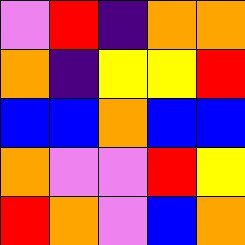[["violet", "red", "indigo", "orange", "orange"], ["orange", "indigo", "yellow", "yellow", "red"], ["blue", "blue", "orange", "blue", "blue"], ["orange", "violet", "violet", "red", "yellow"], ["red", "orange", "violet", "blue", "orange"]]